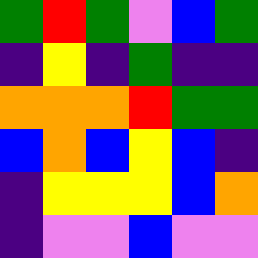[["green", "red", "green", "violet", "blue", "green"], ["indigo", "yellow", "indigo", "green", "indigo", "indigo"], ["orange", "orange", "orange", "red", "green", "green"], ["blue", "orange", "blue", "yellow", "blue", "indigo"], ["indigo", "yellow", "yellow", "yellow", "blue", "orange"], ["indigo", "violet", "violet", "blue", "violet", "violet"]]